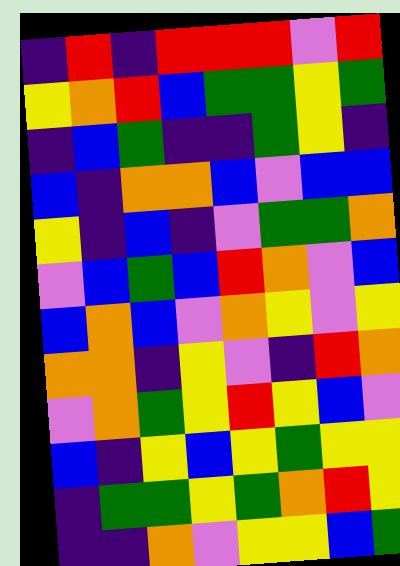[["indigo", "red", "indigo", "red", "red", "red", "violet", "red"], ["yellow", "orange", "red", "blue", "green", "green", "yellow", "green"], ["indigo", "blue", "green", "indigo", "indigo", "green", "yellow", "indigo"], ["blue", "indigo", "orange", "orange", "blue", "violet", "blue", "blue"], ["yellow", "indigo", "blue", "indigo", "violet", "green", "green", "orange"], ["violet", "blue", "green", "blue", "red", "orange", "violet", "blue"], ["blue", "orange", "blue", "violet", "orange", "yellow", "violet", "yellow"], ["orange", "orange", "indigo", "yellow", "violet", "indigo", "red", "orange"], ["violet", "orange", "green", "yellow", "red", "yellow", "blue", "violet"], ["blue", "indigo", "yellow", "blue", "yellow", "green", "yellow", "yellow"], ["indigo", "green", "green", "yellow", "green", "orange", "red", "yellow"], ["indigo", "indigo", "orange", "violet", "yellow", "yellow", "blue", "green"]]